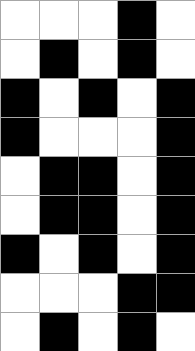[["white", "white", "white", "black", "white"], ["white", "black", "white", "black", "white"], ["black", "white", "black", "white", "black"], ["black", "white", "white", "white", "black"], ["white", "black", "black", "white", "black"], ["white", "black", "black", "white", "black"], ["black", "white", "black", "white", "black"], ["white", "white", "white", "black", "black"], ["white", "black", "white", "black", "white"]]